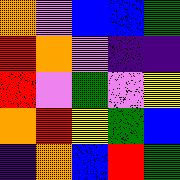[["orange", "violet", "blue", "blue", "green"], ["red", "orange", "violet", "indigo", "indigo"], ["red", "violet", "green", "violet", "yellow"], ["orange", "red", "yellow", "green", "blue"], ["indigo", "orange", "blue", "red", "green"]]